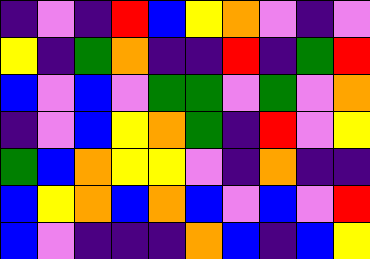[["indigo", "violet", "indigo", "red", "blue", "yellow", "orange", "violet", "indigo", "violet"], ["yellow", "indigo", "green", "orange", "indigo", "indigo", "red", "indigo", "green", "red"], ["blue", "violet", "blue", "violet", "green", "green", "violet", "green", "violet", "orange"], ["indigo", "violet", "blue", "yellow", "orange", "green", "indigo", "red", "violet", "yellow"], ["green", "blue", "orange", "yellow", "yellow", "violet", "indigo", "orange", "indigo", "indigo"], ["blue", "yellow", "orange", "blue", "orange", "blue", "violet", "blue", "violet", "red"], ["blue", "violet", "indigo", "indigo", "indigo", "orange", "blue", "indigo", "blue", "yellow"]]